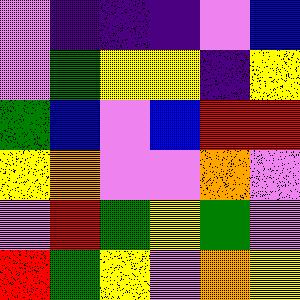[["violet", "indigo", "indigo", "indigo", "violet", "blue"], ["violet", "green", "yellow", "yellow", "indigo", "yellow"], ["green", "blue", "violet", "blue", "red", "red"], ["yellow", "orange", "violet", "violet", "orange", "violet"], ["violet", "red", "green", "yellow", "green", "violet"], ["red", "green", "yellow", "violet", "orange", "yellow"]]